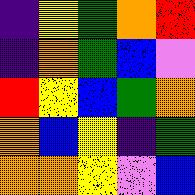[["indigo", "yellow", "green", "orange", "red"], ["indigo", "orange", "green", "blue", "violet"], ["red", "yellow", "blue", "green", "orange"], ["orange", "blue", "yellow", "indigo", "green"], ["orange", "orange", "yellow", "violet", "blue"]]